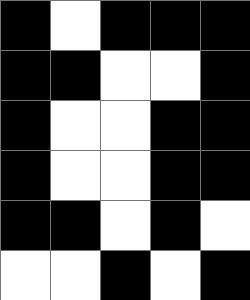[["black", "white", "black", "black", "black"], ["black", "black", "white", "white", "black"], ["black", "white", "white", "black", "black"], ["black", "white", "white", "black", "black"], ["black", "black", "white", "black", "white"], ["white", "white", "black", "white", "black"]]